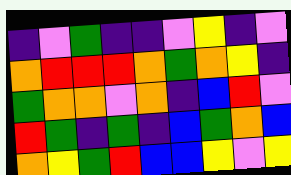[["indigo", "violet", "green", "indigo", "indigo", "violet", "yellow", "indigo", "violet"], ["orange", "red", "red", "red", "orange", "green", "orange", "yellow", "indigo"], ["green", "orange", "orange", "violet", "orange", "indigo", "blue", "red", "violet"], ["red", "green", "indigo", "green", "indigo", "blue", "green", "orange", "blue"], ["orange", "yellow", "green", "red", "blue", "blue", "yellow", "violet", "yellow"]]